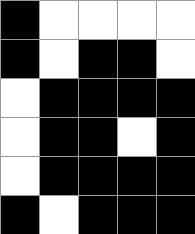[["black", "white", "white", "white", "white"], ["black", "white", "black", "black", "white"], ["white", "black", "black", "black", "black"], ["white", "black", "black", "white", "black"], ["white", "black", "black", "black", "black"], ["black", "white", "black", "black", "black"]]